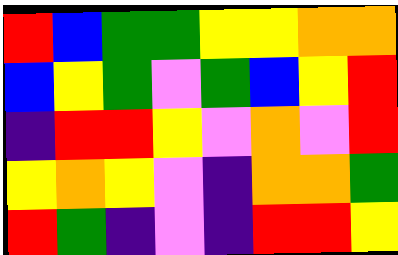[["red", "blue", "green", "green", "yellow", "yellow", "orange", "orange"], ["blue", "yellow", "green", "violet", "green", "blue", "yellow", "red"], ["indigo", "red", "red", "yellow", "violet", "orange", "violet", "red"], ["yellow", "orange", "yellow", "violet", "indigo", "orange", "orange", "green"], ["red", "green", "indigo", "violet", "indigo", "red", "red", "yellow"]]